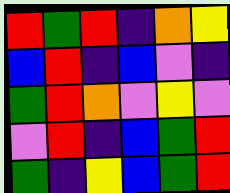[["red", "green", "red", "indigo", "orange", "yellow"], ["blue", "red", "indigo", "blue", "violet", "indigo"], ["green", "red", "orange", "violet", "yellow", "violet"], ["violet", "red", "indigo", "blue", "green", "red"], ["green", "indigo", "yellow", "blue", "green", "red"]]